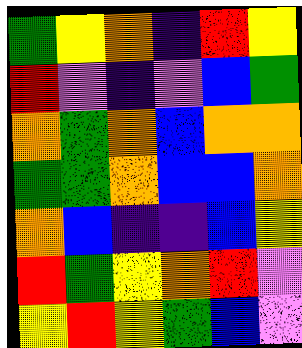[["green", "yellow", "orange", "indigo", "red", "yellow"], ["red", "violet", "indigo", "violet", "blue", "green"], ["orange", "green", "orange", "blue", "orange", "orange"], ["green", "green", "orange", "blue", "blue", "orange"], ["orange", "blue", "indigo", "indigo", "blue", "yellow"], ["red", "green", "yellow", "orange", "red", "violet"], ["yellow", "red", "yellow", "green", "blue", "violet"]]